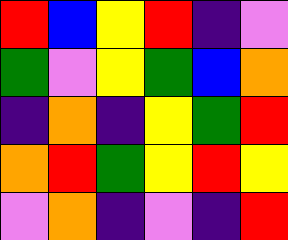[["red", "blue", "yellow", "red", "indigo", "violet"], ["green", "violet", "yellow", "green", "blue", "orange"], ["indigo", "orange", "indigo", "yellow", "green", "red"], ["orange", "red", "green", "yellow", "red", "yellow"], ["violet", "orange", "indigo", "violet", "indigo", "red"]]